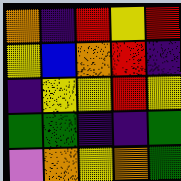[["orange", "indigo", "red", "yellow", "red"], ["yellow", "blue", "orange", "red", "indigo"], ["indigo", "yellow", "yellow", "red", "yellow"], ["green", "green", "indigo", "indigo", "green"], ["violet", "orange", "yellow", "orange", "green"]]